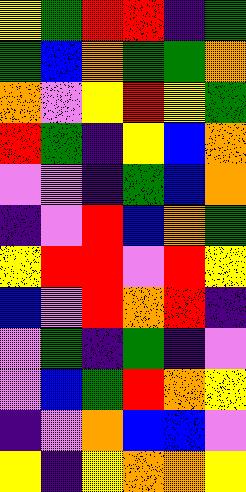[["yellow", "green", "red", "red", "indigo", "green"], ["green", "blue", "orange", "green", "green", "orange"], ["orange", "violet", "yellow", "red", "yellow", "green"], ["red", "green", "indigo", "yellow", "blue", "orange"], ["violet", "violet", "indigo", "green", "blue", "orange"], ["indigo", "violet", "red", "blue", "orange", "green"], ["yellow", "red", "red", "violet", "red", "yellow"], ["blue", "violet", "red", "orange", "red", "indigo"], ["violet", "green", "indigo", "green", "indigo", "violet"], ["violet", "blue", "green", "red", "orange", "yellow"], ["indigo", "violet", "orange", "blue", "blue", "violet"], ["yellow", "indigo", "yellow", "orange", "orange", "yellow"]]